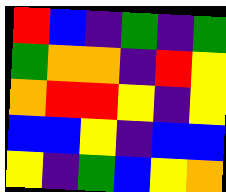[["red", "blue", "indigo", "green", "indigo", "green"], ["green", "orange", "orange", "indigo", "red", "yellow"], ["orange", "red", "red", "yellow", "indigo", "yellow"], ["blue", "blue", "yellow", "indigo", "blue", "blue"], ["yellow", "indigo", "green", "blue", "yellow", "orange"]]